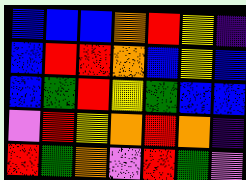[["blue", "blue", "blue", "orange", "red", "yellow", "indigo"], ["blue", "red", "red", "orange", "blue", "yellow", "blue"], ["blue", "green", "red", "yellow", "green", "blue", "blue"], ["violet", "red", "yellow", "orange", "red", "orange", "indigo"], ["red", "green", "orange", "violet", "red", "green", "violet"]]